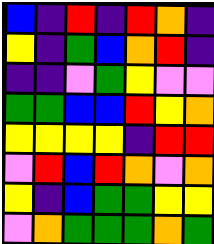[["blue", "indigo", "red", "indigo", "red", "orange", "indigo"], ["yellow", "indigo", "green", "blue", "orange", "red", "indigo"], ["indigo", "indigo", "violet", "green", "yellow", "violet", "violet"], ["green", "green", "blue", "blue", "red", "yellow", "orange"], ["yellow", "yellow", "yellow", "yellow", "indigo", "red", "red"], ["violet", "red", "blue", "red", "orange", "violet", "orange"], ["yellow", "indigo", "blue", "green", "green", "yellow", "yellow"], ["violet", "orange", "green", "green", "green", "orange", "green"]]